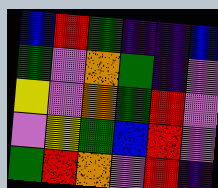[["blue", "red", "green", "indigo", "indigo", "blue"], ["green", "violet", "orange", "green", "indigo", "violet"], ["yellow", "violet", "orange", "green", "red", "violet"], ["violet", "yellow", "green", "blue", "red", "violet"], ["green", "red", "orange", "violet", "red", "indigo"]]